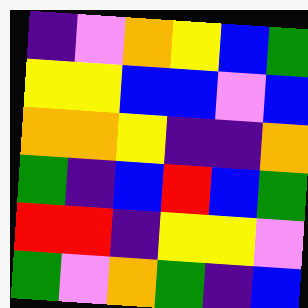[["indigo", "violet", "orange", "yellow", "blue", "green"], ["yellow", "yellow", "blue", "blue", "violet", "blue"], ["orange", "orange", "yellow", "indigo", "indigo", "orange"], ["green", "indigo", "blue", "red", "blue", "green"], ["red", "red", "indigo", "yellow", "yellow", "violet"], ["green", "violet", "orange", "green", "indigo", "blue"]]